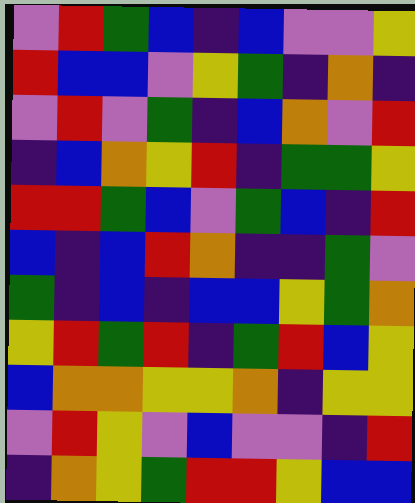[["violet", "red", "green", "blue", "indigo", "blue", "violet", "violet", "yellow"], ["red", "blue", "blue", "violet", "yellow", "green", "indigo", "orange", "indigo"], ["violet", "red", "violet", "green", "indigo", "blue", "orange", "violet", "red"], ["indigo", "blue", "orange", "yellow", "red", "indigo", "green", "green", "yellow"], ["red", "red", "green", "blue", "violet", "green", "blue", "indigo", "red"], ["blue", "indigo", "blue", "red", "orange", "indigo", "indigo", "green", "violet"], ["green", "indigo", "blue", "indigo", "blue", "blue", "yellow", "green", "orange"], ["yellow", "red", "green", "red", "indigo", "green", "red", "blue", "yellow"], ["blue", "orange", "orange", "yellow", "yellow", "orange", "indigo", "yellow", "yellow"], ["violet", "red", "yellow", "violet", "blue", "violet", "violet", "indigo", "red"], ["indigo", "orange", "yellow", "green", "red", "red", "yellow", "blue", "blue"]]